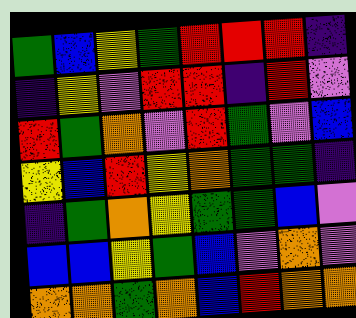[["green", "blue", "yellow", "green", "red", "red", "red", "indigo"], ["indigo", "yellow", "violet", "red", "red", "indigo", "red", "violet"], ["red", "green", "orange", "violet", "red", "green", "violet", "blue"], ["yellow", "blue", "red", "yellow", "orange", "green", "green", "indigo"], ["indigo", "green", "orange", "yellow", "green", "green", "blue", "violet"], ["blue", "blue", "yellow", "green", "blue", "violet", "orange", "violet"], ["orange", "orange", "green", "orange", "blue", "red", "orange", "orange"]]